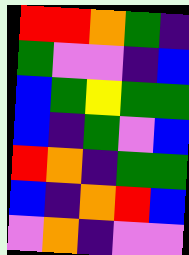[["red", "red", "orange", "green", "indigo"], ["green", "violet", "violet", "indigo", "blue"], ["blue", "green", "yellow", "green", "green"], ["blue", "indigo", "green", "violet", "blue"], ["red", "orange", "indigo", "green", "green"], ["blue", "indigo", "orange", "red", "blue"], ["violet", "orange", "indigo", "violet", "violet"]]